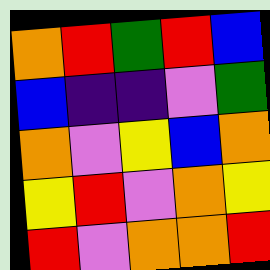[["orange", "red", "green", "red", "blue"], ["blue", "indigo", "indigo", "violet", "green"], ["orange", "violet", "yellow", "blue", "orange"], ["yellow", "red", "violet", "orange", "yellow"], ["red", "violet", "orange", "orange", "red"]]